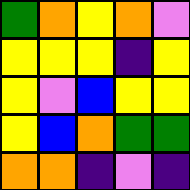[["green", "orange", "yellow", "orange", "violet"], ["yellow", "yellow", "yellow", "indigo", "yellow"], ["yellow", "violet", "blue", "yellow", "yellow"], ["yellow", "blue", "orange", "green", "green"], ["orange", "orange", "indigo", "violet", "indigo"]]